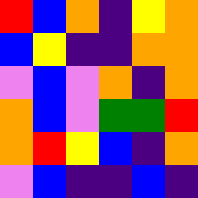[["red", "blue", "orange", "indigo", "yellow", "orange"], ["blue", "yellow", "indigo", "indigo", "orange", "orange"], ["violet", "blue", "violet", "orange", "indigo", "orange"], ["orange", "blue", "violet", "green", "green", "red"], ["orange", "red", "yellow", "blue", "indigo", "orange"], ["violet", "blue", "indigo", "indigo", "blue", "indigo"]]